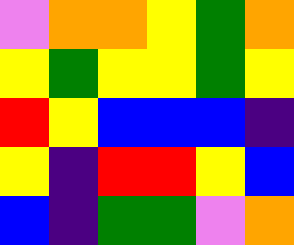[["violet", "orange", "orange", "yellow", "green", "orange"], ["yellow", "green", "yellow", "yellow", "green", "yellow"], ["red", "yellow", "blue", "blue", "blue", "indigo"], ["yellow", "indigo", "red", "red", "yellow", "blue"], ["blue", "indigo", "green", "green", "violet", "orange"]]